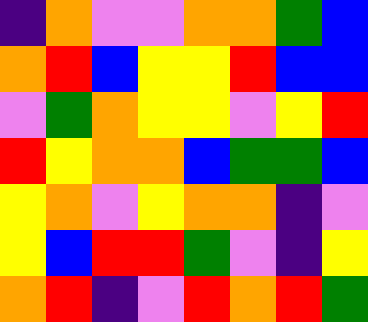[["indigo", "orange", "violet", "violet", "orange", "orange", "green", "blue"], ["orange", "red", "blue", "yellow", "yellow", "red", "blue", "blue"], ["violet", "green", "orange", "yellow", "yellow", "violet", "yellow", "red"], ["red", "yellow", "orange", "orange", "blue", "green", "green", "blue"], ["yellow", "orange", "violet", "yellow", "orange", "orange", "indigo", "violet"], ["yellow", "blue", "red", "red", "green", "violet", "indigo", "yellow"], ["orange", "red", "indigo", "violet", "red", "orange", "red", "green"]]